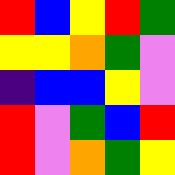[["red", "blue", "yellow", "red", "green"], ["yellow", "yellow", "orange", "green", "violet"], ["indigo", "blue", "blue", "yellow", "violet"], ["red", "violet", "green", "blue", "red"], ["red", "violet", "orange", "green", "yellow"]]